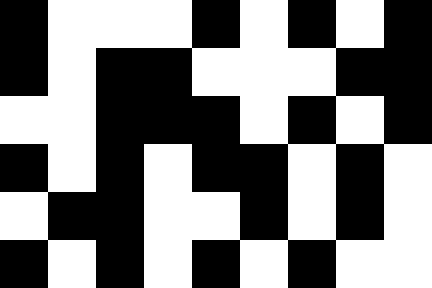[["black", "white", "white", "white", "black", "white", "black", "white", "black"], ["black", "white", "black", "black", "white", "white", "white", "black", "black"], ["white", "white", "black", "black", "black", "white", "black", "white", "black"], ["black", "white", "black", "white", "black", "black", "white", "black", "white"], ["white", "black", "black", "white", "white", "black", "white", "black", "white"], ["black", "white", "black", "white", "black", "white", "black", "white", "white"]]